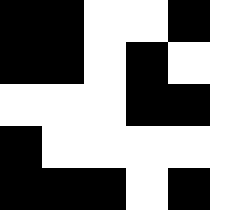[["black", "black", "white", "white", "black", "white"], ["black", "black", "white", "black", "white", "white"], ["white", "white", "white", "black", "black", "white"], ["black", "white", "white", "white", "white", "white"], ["black", "black", "black", "white", "black", "white"]]